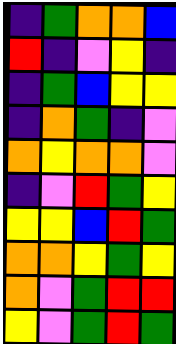[["indigo", "green", "orange", "orange", "blue"], ["red", "indigo", "violet", "yellow", "indigo"], ["indigo", "green", "blue", "yellow", "yellow"], ["indigo", "orange", "green", "indigo", "violet"], ["orange", "yellow", "orange", "orange", "violet"], ["indigo", "violet", "red", "green", "yellow"], ["yellow", "yellow", "blue", "red", "green"], ["orange", "orange", "yellow", "green", "yellow"], ["orange", "violet", "green", "red", "red"], ["yellow", "violet", "green", "red", "green"]]